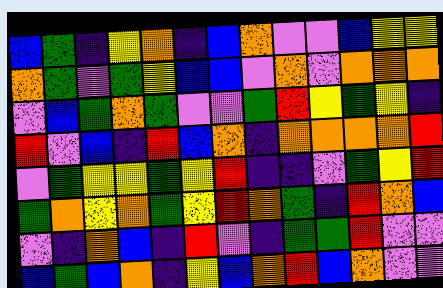[["blue", "green", "indigo", "yellow", "orange", "indigo", "blue", "orange", "violet", "violet", "blue", "yellow", "yellow"], ["orange", "green", "violet", "green", "yellow", "blue", "blue", "violet", "orange", "violet", "orange", "orange", "orange"], ["violet", "blue", "green", "orange", "green", "violet", "violet", "green", "red", "yellow", "green", "yellow", "indigo"], ["red", "violet", "blue", "indigo", "red", "blue", "orange", "indigo", "orange", "orange", "orange", "orange", "red"], ["violet", "green", "yellow", "yellow", "green", "yellow", "red", "indigo", "indigo", "violet", "green", "yellow", "red"], ["green", "orange", "yellow", "orange", "green", "yellow", "red", "orange", "green", "indigo", "red", "orange", "blue"], ["violet", "indigo", "orange", "blue", "indigo", "red", "violet", "indigo", "green", "green", "red", "violet", "violet"], ["blue", "green", "blue", "orange", "indigo", "yellow", "blue", "orange", "red", "blue", "orange", "violet", "violet"]]